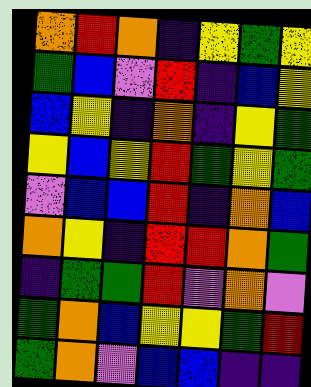[["orange", "red", "orange", "indigo", "yellow", "green", "yellow"], ["green", "blue", "violet", "red", "indigo", "blue", "yellow"], ["blue", "yellow", "indigo", "orange", "indigo", "yellow", "green"], ["yellow", "blue", "yellow", "red", "green", "yellow", "green"], ["violet", "blue", "blue", "red", "indigo", "orange", "blue"], ["orange", "yellow", "indigo", "red", "red", "orange", "green"], ["indigo", "green", "green", "red", "violet", "orange", "violet"], ["green", "orange", "blue", "yellow", "yellow", "green", "red"], ["green", "orange", "violet", "blue", "blue", "indigo", "indigo"]]